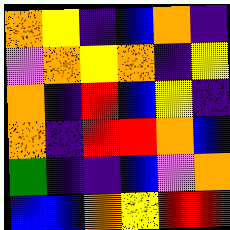[["orange", "yellow", "indigo", "blue", "orange", "indigo"], ["violet", "orange", "yellow", "orange", "indigo", "yellow"], ["orange", "indigo", "red", "blue", "yellow", "indigo"], ["orange", "indigo", "red", "red", "orange", "blue"], ["green", "indigo", "indigo", "blue", "violet", "orange"], ["blue", "blue", "orange", "yellow", "red", "red"]]